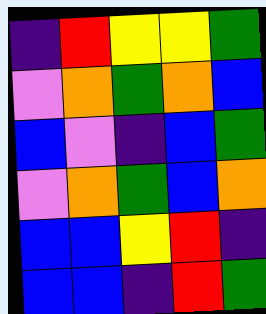[["indigo", "red", "yellow", "yellow", "green"], ["violet", "orange", "green", "orange", "blue"], ["blue", "violet", "indigo", "blue", "green"], ["violet", "orange", "green", "blue", "orange"], ["blue", "blue", "yellow", "red", "indigo"], ["blue", "blue", "indigo", "red", "green"]]